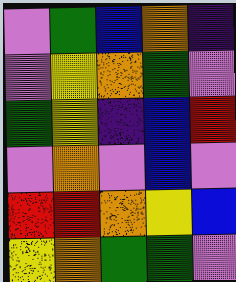[["violet", "green", "blue", "orange", "indigo"], ["violet", "yellow", "orange", "green", "violet"], ["green", "yellow", "indigo", "blue", "red"], ["violet", "orange", "violet", "blue", "violet"], ["red", "red", "orange", "yellow", "blue"], ["yellow", "orange", "green", "green", "violet"]]